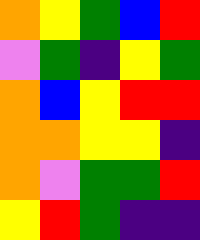[["orange", "yellow", "green", "blue", "red"], ["violet", "green", "indigo", "yellow", "green"], ["orange", "blue", "yellow", "red", "red"], ["orange", "orange", "yellow", "yellow", "indigo"], ["orange", "violet", "green", "green", "red"], ["yellow", "red", "green", "indigo", "indigo"]]